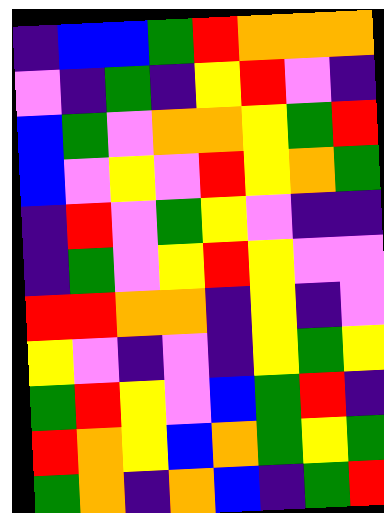[["indigo", "blue", "blue", "green", "red", "orange", "orange", "orange"], ["violet", "indigo", "green", "indigo", "yellow", "red", "violet", "indigo"], ["blue", "green", "violet", "orange", "orange", "yellow", "green", "red"], ["blue", "violet", "yellow", "violet", "red", "yellow", "orange", "green"], ["indigo", "red", "violet", "green", "yellow", "violet", "indigo", "indigo"], ["indigo", "green", "violet", "yellow", "red", "yellow", "violet", "violet"], ["red", "red", "orange", "orange", "indigo", "yellow", "indigo", "violet"], ["yellow", "violet", "indigo", "violet", "indigo", "yellow", "green", "yellow"], ["green", "red", "yellow", "violet", "blue", "green", "red", "indigo"], ["red", "orange", "yellow", "blue", "orange", "green", "yellow", "green"], ["green", "orange", "indigo", "orange", "blue", "indigo", "green", "red"]]